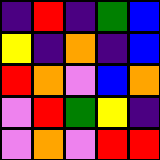[["indigo", "red", "indigo", "green", "blue"], ["yellow", "indigo", "orange", "indigo", "blue"], ["red", "orange", "violet", "blue", "orange"], ["violet", "red", "green", "yellow", "indigo"], ["violet", "orange", "violet", "red", "red"]]